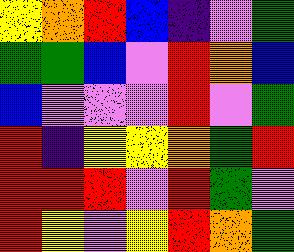[["yellow", "orange", "red", "blue", "indigo", "violet", "green"], ["green", "green", "blue", "violet", "red", "orange", "blue"], ["blue", "violet", "violet", "violet", "red", "violet", "green"], ["red", "indigo", "yellow", "yellow", "orange", "green", "red"], ["red", "red", "red", "violet", "red", "green", "violet"], ["red", "yellow", "violet", "yellow", "red", "orange", "green"]]